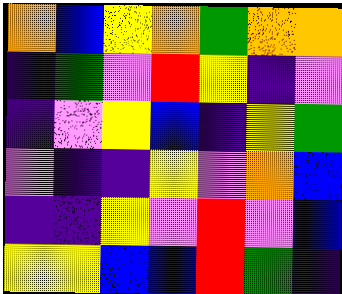[["orange", "blue", "yellow", "orange", "green", "orange", "orange"], ["indigo", "green", "violet", "red", "yellow", "indigo", "violet"], ["indigo", "violet", "yellow", "blue", "indigo", "yellow", "green"], ["violet", "indigo", "indigo", "yellow", "violet", "orange", "blue"], ["indigo", "indigo", "yellow", "violet", "red", "violet", "blue"], ["yellow", "yellow", "blue", "blue", "red", "green", "indigo"]]